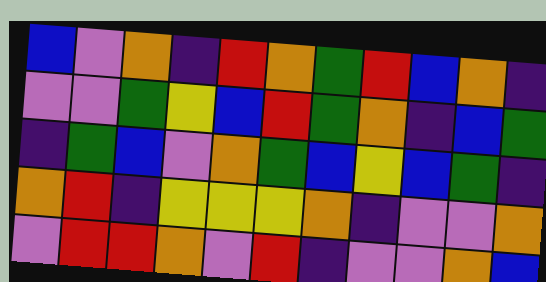[["blue", "violet", "orange", "indigo", "red", "orange", "green", "red", "blue", "orange", "indigo"], ["violet", "violet", "green", "yellow", "blue", "red", "green", "orange", "indigo", "blue", "green"], ["indigo", "green", "blue", "violet", "orange", "green", "blue", "yellow", "blue", "green", "indigo"], ["orange", "red", "indigo", "yellow", "yellow", "yellow", "orange", "indigo", "violet", "violet", "orange"], ["violet", "red", "red", "orange", "violet", "red", "indigo", "violet", "violet", "orange", "blue"]]